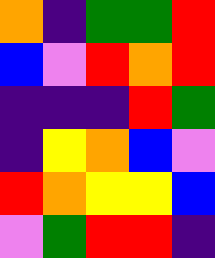[["orange", "indigo", "green", "green", "red"], ["blue", "violet", "red", "orange", "red"], ["indigo", "indigo", "indigo", "red", "green"], ["indigo", "yellow", "orange", "blue", "violet"], ["red", "orange", "yellow", "yellow", "blue"], ["violet", "green", "red", "red", "indigo"]]